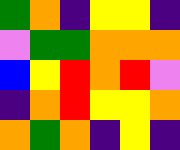[["green", "orange", "indigo", "yellow", "yellow", "indigo"], ["violet", "green", "green", "orange", "orange", "orange"], ["blue", "yellow", "red", "orange", "red", "violet"], ["indigo", "orange", "red", "yellow", "yellow", "orange"], ["orange", "green", "orange", "indigo", "yellow", "indigo"]]